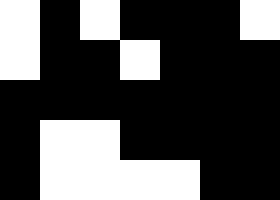[["white", "black", "white", "black", "black", "black", "white"], ["white", "black", "black", "white", "black", "black", "black"], ["black", "black", "black", "black", "black", "black", "black"], ["black", "white", "white", "black", "black", "black", "black"], ["black", "white", "white", "white", "white", "black", "black"]]